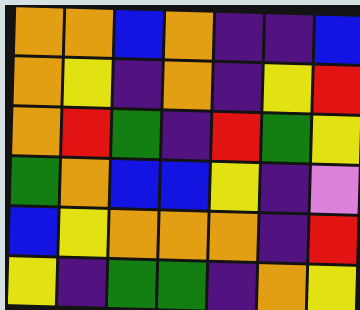[["orange", "orange", "blue", "orange", "indigo", "indigo", "blue"], ["orange", "yellow", "indigo", "orange", "indigo", "yellow", "red"], ["orange", "red", "green", "indigo", "red", "green", "yellow"], ["green", "orange", "blue", "blue", "yellow", "indigo", "violet"], ["blue", "yellow", "orange", "orange", "orange", "indigo", "red"], ["yellow", "indigo", "green", "green", "indigo", "orange", "yellow"]]